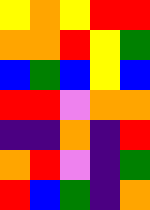[["yellow", "orange", "yellow", "red", "red"], ["orange", "orange", "red", "yellow", "green"], ["blue", "green", "blue", "yellow", "blue"], ["red", "red", "violet", "orange", "orange"], ["indigo", "indigo", "orange", "indigo", "red"], ["orange", "red", "violet", "indigo", "green"], ["red", "blue", "green", "indigo", "orange"]]